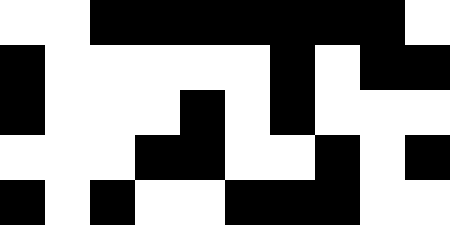[["white", "white", "black", "black", "black", "black", "black", "black", "black", "white"], ["black", "white", "white", "white", "white", "white", "black", "white", "black", "black"], ["black", "white", "white", "white", "black", "white", "black", "white", "white", "white"], ["white", "white", "white", "black", "black", "white", "white", "black", "white", "black"], ["black", "white", "black", "white", "white", "black", "black", "black", "white", "white"]]